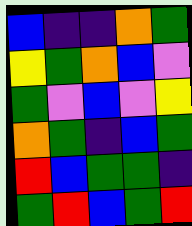[["blue", "indigo", "indigo", "orange", "green"], ["yellow", "green", "orange", "blue", "violet"], ["green", "violet", "blue", "violet", "yellow"], ["orange", "green", "indigo", "blue", "green"], ["red", "blue", "green", "green", "indigo"], ["green", "red", "blue", "green", "red"]]